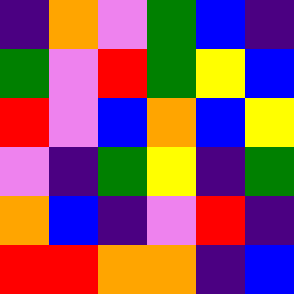[["indigo", "orange", "violet", "green", "blue", "indigo"], ["green", "violet", "red", "green", "yellow", "blue"], ["red", "violet", "blue", "orange", "blue", "yellow"], ["violet", "indigo", "green", "yellow", "indigo", "green"], ["orange", "blue", "indigo", "violet", "red", "indigo"], ["red", "red", "orange", "orange", "indigo", "blue"]]